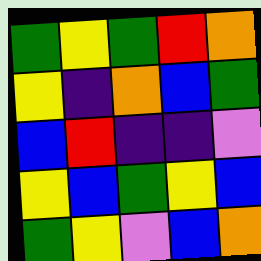[["green", "yellow", "green", "red", "orange"], ["yellow", "indigo", "orange", "blue", "green"], ["blue", "red", "indigo", "indigo", "violet"], ["yellow", "blue", "green", "yellow", "blue"], ["green", "yellow", "violet", "blue", "orange"]]